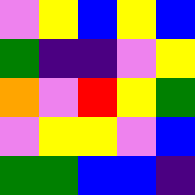[["violet", "yellow", "blue", "yellow", "blue"], ["green", "indigo", "indigo", "violet", "yellow"], ["orange", "violet", "red", "yellow", "green"], ["violet", "yellow", "yellow", "violet", "blue"], ["green", "green", "blue", "blue", "indigo"]]